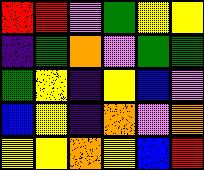[["red", "red", "violet", "green", "yellow", "yellow"], ["indigo", "green", "orange", "violet", "green", "green"], ["green", "yellow", "indigo", "yellow", "blue", "violet"], ["blue", "yellow", "indigo", "orange", "violet", "orange"], ["yellow", "yellow", "orange", "yellow", "blue", "red"]]